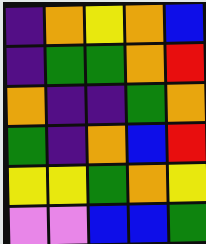[["indigo", "orange", "yellow", "orange", "blue"], ["indigo", "green", "green", "orange", "red"], ["orange", "indigo", "indigo", "green", "orange"], ["green", "indigo", "orange", "blue", "red"], ["yellow", "yellow", "green", "orange", "yellow"], ["violet", "violet", "blue", "blue", "green"]]